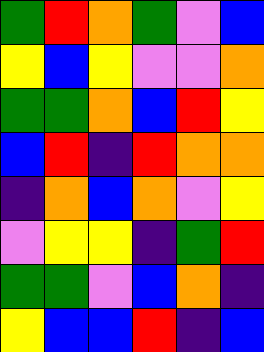[["green", "red", "orange", "green", "violet", "blue"], ["yellow", "blue", "yellow", "violet", "violet", "orange"], ["green", "green", "orange", "blue", "red", "yellow"], ["blue", "red", "indigo", "red", "orange", "orange"], ["indigo", "orange", "blue", "orange", "violet", "yellow"], ["violet", "yellow", "yellow", "indigo", "green", "red"], ["green", "green", "violet", "blue", "orange", "indigo"], ["yellow", "blue", "blue", "red", "indigo", "blue"]]